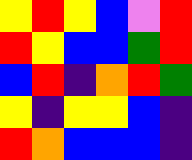[["yellow", "red", "yellow", "blue", "violet", "red"], ["red", "yellow", "blue", "blue", "green", "red"], ["blue", "red", "indigo", "orange", "red", "green"], ["yellow", "indigo", "yellow", "yellow", "blue", "indigo"], ["red", "orange", "blue", "blue", "blue", "indigo"]]